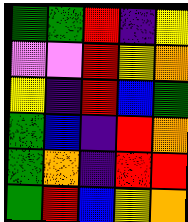[["green", "green", "red", "indigo", "yellow"], ["violet", "violet", "red", "yellow", "orange"], ["yellow", "indigo", "red", "blue", "green"], ["green", "blue", "indigo", "red", "orange"], ["green", "orange", "indigo", "red", "red"], ["green", "red", "blue", "yellow", "orange"]]